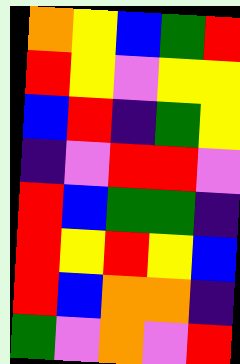[["orange", "yellow", "blue", "green", "red"], ["red", "yellow", "violet", "yellow", "yellow"], ["blue", "red", "indigo", "green", "yellow"], ["indigo", "violet", "red", "red", "violet"], ["red", "blue", "green", "green", "indigo"], ["red", "yellow", "red", "yellow", "blue"], ["red", "blue", "orange", "orange", "indigo"], ["green", "violet", "orange", "violet", "red"]]